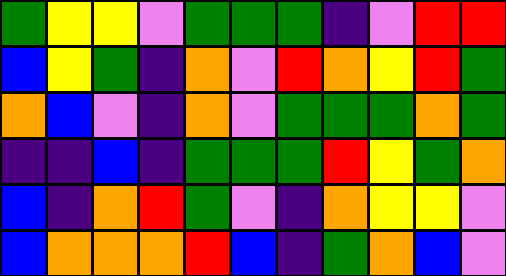[["green", "yellow", "yellow", "violet", "green", "green", "green", "indigo", "violet", "red", "red"], ["blue", "yellow", "green", "indigo", "orange", "violet", "red", "orange", "yellow", "red", "green"], ["orange", "blue", "violet", "indigo", "orange", "violet", "green", "green", "green", "orange", "green"], ["indigo", "indigo", "blue", "indigo", "green", "green", "green", "red", "yellow", "green", "orange"], ["blue", "indigo", "orange", "red", "green", "violet", "indigo", "orange", "yellow", "yellow", "violet"], ["blue", "orange", "orange", "orange", "red", "blue", "indigo", "green", "orange", "blue", "violet"]]